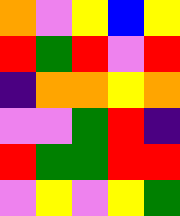[["orange", "violet", "yellow", "blue", "yellow"], ["red", "green", "red", "violet", "red"], ["indigo", "orange", "orange", "yellow", "orange"], ["violet", "violet", "green", "red", "indigo"], ["red", "green", "green", "red", "red"], ["violet", "yellow", "violet", "yellow", "green"]]